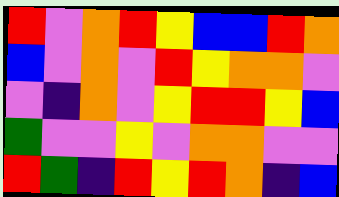[["red", "violet", "orange", "red", "yellow", "blue", "blue", "red", "orange"], ["blue", "violet", "orange", "violet", "red", "yellow", "orange", "orange", "violet"], ["violet", "indigo", "orange", "violet", "yellow", "red", "red", "yellow", "blue"], ["green", "violet", "violet", "yellow", "violet", "orange", "orange", "violet", "violet"], ["red", "green", "indigo", "red", "yellow", "red", "orange", "indigo", "blue"]]